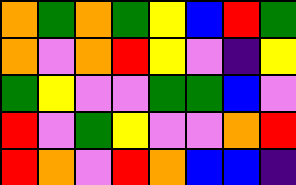[["orange", "green", "orange", "green", "yellow", "blue", "red", "green"], ["orange", "violet", "orange", "red", "yellow", "violet", "indigo", "yellow"], ["green", "yellow", "violet", "violet", "green", "green", "blue", "violet"], ["red", "violet", "green", "yellow", "violet", "violet", "orange", "red"], ["red", "orange", "violet", "red", "orange", "blue", "blue", "indigo"]]